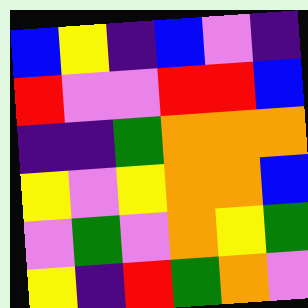[["blue", "yellow", "indigo", "blue", "violet", "indigo"], ["red", "violet", "violet", "red", "red", "blue"], ["indigo", "indigo", "green", "orange", "orange", "orange"], ["yellow", "violet", "yellow", "orange", "orange", "blue"], ["violet", "green", "violet", "orange", "yellow", "green"], ["yellow", "indigo", "red", "green", "orange", "violet"]]